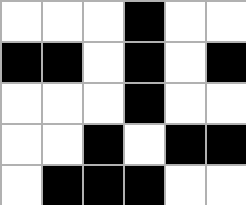[["white", "white", "white", "black", "white", "white"], ["black", "black", "white", "black", "white", "black"], ["white", "white", "white", "black", "white", "white"], ["white", "white", "black", "white", "black", "black"], ["white", "black", "black", "black", "white", "white"]]